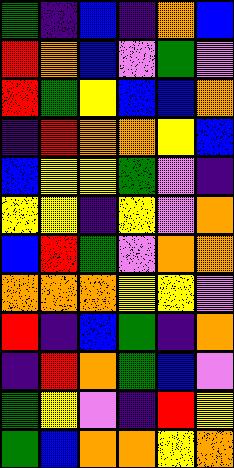[["green", "indigo", "blue", "indigo", "orange", "blue"], ["red", "orange", "blue", "violet", "green", "violet"], ["red", "green", "yellow", "blue", "blue", "orange"], ["indigo", "red", "orange", "orange", "yellow", "blue"], ["blue", "yellow", "yellow", "green", "violet", "indigo"], ["yellow", "yellow", "indigo", "yellow", "violet", "orange"], ["blue", "red", "green", "violet", "orange", "orange"], ["orange", "orange", "orange", "yellow", "yellow", "violet"], ["red", "indigo", "blue", "green", "indigo", "orange"], ["indigo", "red", "orange", "green", "blue", "violet"], ["green", "yellow", "violet", "indigo", "red", "yellow"], ["green", "blue", "orange", "orange", "yellow", "orange"]]